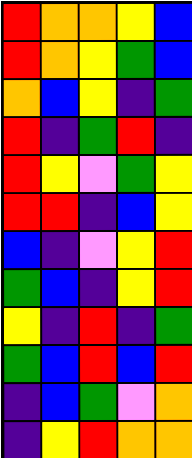[["red", "orange", "orange", "yellow", "blue"], ["red", "orange", "yellow", "green", "blue"], ["orange", "blue", "yellow", "indigo", "green"], ["red", "indigo", "green", "red", "indigo"], ["red", "yellow", "violet", "green", "yellow"], ["red", "red", "indigo", "blue", "yellow"], ["blue", "indigo", "violet", "yellow", "red"], ["green", "blue", "indigo", "yellow", "red"], ["yellow", "indigo", "red", "indigo", "green"], ["green", "blue", "red", "blue", "red"], ["indigo", "blue", "green", "violet", "orange"], ["indigo", "yellow", "red", "orange", "orange"]]